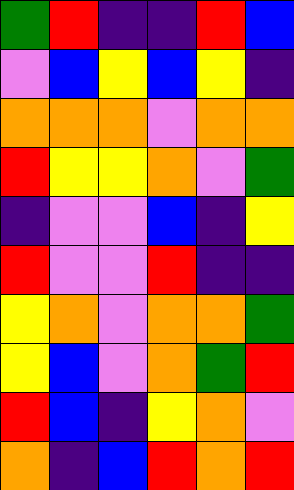[["green", "red", "indigo", "indigo", "red", "blue"], ["violet", "blue", "yellow", "blue", "yellow", "indigo"], ["orange", "orange", "orange", "violet", "orange", "orange"], ["red", "yellow", "yellow", "orange", "violet", "green"], ["indigo", "violet", "violet", "blue", "indigo", "yellow"], ["red", "violet", "violet", "red", "indigo", "indigo"], ["yellow", "orange", "violet", "orange", "orange", "green"], ["yellow", "blue", "violet", "orange", "green", "red"], ["red", "blue", "indigo", "yellow", "orange", "violet"], ["orange", "indigo", "blue", "red", "orange", "red"]]